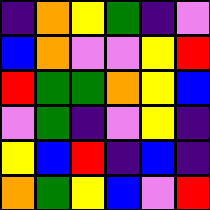[["indigo", "orange", "yellow", "green", "indigo", "violet"], ["blue", "orange", "violet", "violet", "yellow", "red"], ["red", "green", "green", "orange", "yellow", "blue"], ["violet", "green", "indigo", "violet", "yellow", "indigo"], ["yellow", "blue", "red", "indigo", "blue", "indigo"], ["orange", "green", "yellow", "blue", "violet", "red"]]